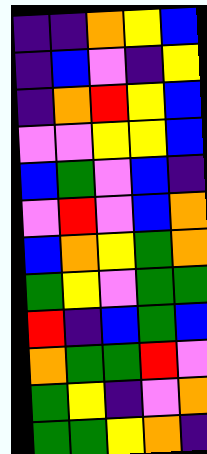[["indigo", "indigo", "orange", "yellow", "blue"], ["indigo", "blue", "violet", "indigo", "yellow"], ["indigo", "orange", "red", "yellow", "blue"], ["violet", "violet", "yellow", "yellow", "blue"], ["blue", "green", "violet", "blue", "indigo"], ["violet", "red", "violet", "blue", "orange"], ["blue", "orange", "yellow", "green", "orange"], ["green", "yellow", "violet", "green", "green"], ["red", "indigo", "blue", "green", "blue"], ["orange", "green", "green", "red", "violet"], ["green", "yellow", "indigo", "violet", "orange"], ["green", "green", "yellow", "orange", "indigo"]]